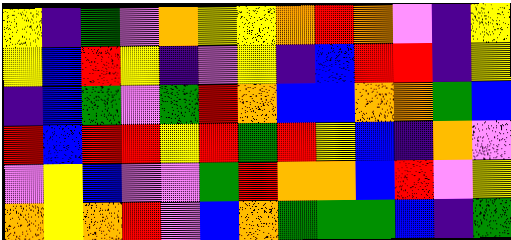[["yellow", "indigo", "green", "violet", "orange", "yellow", "yellow", "orange", "red", "orange", "violet", "indigo", "yellow"], ["yellow", "blue", "red", "yellow", "indigo", "violet", "yellow", "indigo", "blue", "red", "red", "indigo", "yellow"], ["indigo", "blue", "green", "violet", "green", "red", "orange", "blue", "blue", "orange", "orange", "green", "blue"], ["red", "blue", "red", "red", "yellow", "red", "green", "red", "yellow", "blue", "indigo", "orange", "violet"], ["violet", "yellow", "blue", "violet", "violet", "green", "red", "orange", "orange", "blue", "red", "violet", "yellow"], ["orange", "yellow", "orange", "red", "violet", "blue", "orange", "green", "green", "green", "blue", "indigo", "green"]]